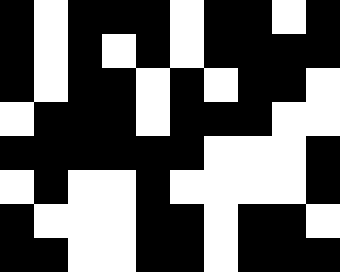[["black", "white", "black", "black", "black", "white", "black", "black", "white", "black"], ["black", "white", "black", "white", "black", "white", "black", "black", "black", "black"], ["black", "white", "black", "black", "white", "black", "white", "black", "black", "white"], ["white", "black", "black", "black", "white", "black", "black", "black", "white", "white"], ["black", "black", "black", "black", "black", "black", "white", "white", "white", "black"], ["white", "black", "white", "white", "black", "white", "white", "white", "white", "black"], ["black", "white", "white", "white", "black", "black", "white", "black", "black", "white"], ["black", "black", "white", "white", "black", "black", "white", "black", "black", "black"]]